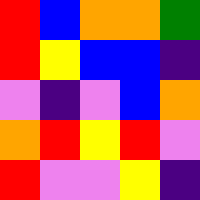[["red", "blue", "orange", "orange", "green"], ["red", "yellow", "blue", "blue", "indigo"], ["violet", "indigo", "violet", "blue", "orange"], ["orange", "red", "yellow", "red", "violet"], ["red", "violet", "violet", "yellow", "indigo"]]